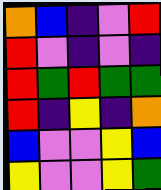[["orange", "blue", "indigo", "violet", "red"], ["red", "violet", "indigo", "violet", "indigo"], ["red", "green", "red", "green", "green"], ["red", "indigo", "yellow", "indigo", "orange"], ["blue", "violet", "violet", "yellow", "blue"], ["yellow", "violet", "violet", "yellow", "green"]]